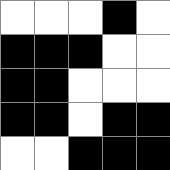[["white", "white", "white", "black", "white"], ["black", "black", "black", "white", "white"], ["black", "black", "white", "white", "white"], ["black", "black", "white", "black", "black"], ["white", "white", "black", "black", "black"]]